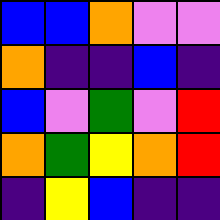[["blue", "blue", "orange", "violet", "violet"], ["orange", "indigo", "indigo", "blue", "indigo"], ["blue", "violet", "green", "violet", "red"], ["orange", "green", "yellow", "orange", "red"], ["indigo", "yellow", "blue", "indigo", "indigo"]]